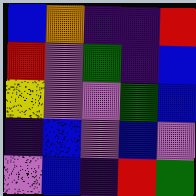[["blue", "orange", "indigo", "indigo", "red"], ["red", "violet", "green", "indigo", "blue"], ["yellow", "violet", "violet", "green", "blue"], ["indigo", "blue", "violet", "blue", "violet"], ["violet", "blue", "indigo", "red", "green"]]